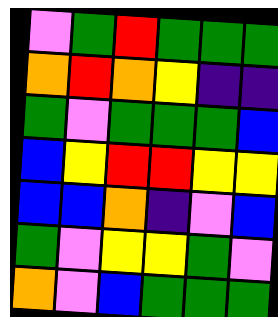[["violet", "green", "red", "green", "green", "green"], ["orange", "red", "orange", "yellow", "indigo", "indigo"], ["green", "violet", "green", "green", "green", "blue"], ["blue", "yellow", "red", "red", "yellow", "yellow"], ["blue", "blue", "orange", "indigo", "violet", "blue"], ["green", "violet", "yellow", "yellow", "green", "violet"], ["orange", "violet", "blue", "green", "green", "green"]]